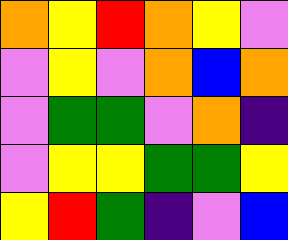[["orange", "yellow", "red", "orange", "yellow", "violet"], ["violet", "yellow", "violet", "orange", "blue", "orange"], ["violet", "green", "green", "violet", "orange", "indigo"], ["violet", "yellow", "yellow", "green", "green", "yellow"], ["yellow", "red", "green", "indigo", "violet", "blue"]]